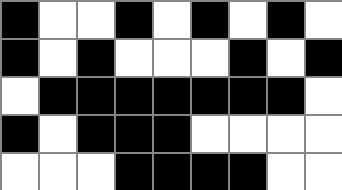[["black", "white", "white", "black", "white", "black", "white", "black", "white"], ["black", "white", "black", "white", "white", "white", "black", "white", "black"], ["white", "black", "black", "black", "black", "black", "black", "black", "white"], ["black", "white", "black", "black", "black", "white", "white", "white", "white"], ["white", "white", "white", "black", "black", "black", "black", "white", "white"]]